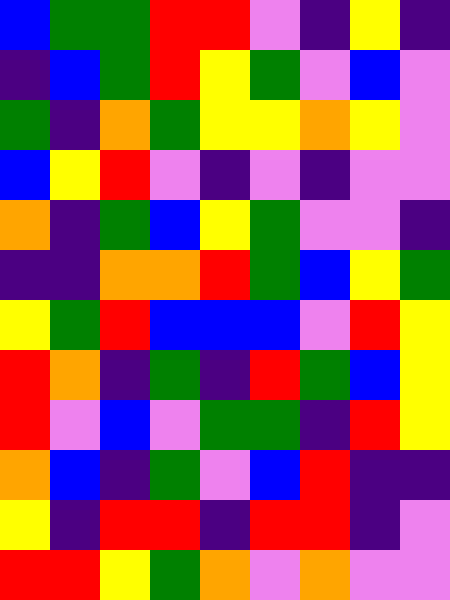[["blue", "green", "green", "red", "red", "violet", "indigo", "yellow", "indigo"], ["indigo", "blue", "green", "red", "yellow", "green", "violet", "blue", "violet"], ["green", "indigo", "orange", "green", "yellow", "yellow", "orange", "yellow", "violet"], ["blue", "yellow", "red", "violet", "indigo", "violet", "indigo", "violet", "violet"], ["orange", "indigo", "green", "blue", "yellow", "green", "violet", "violet", "indigo"], ["indigo", "indigo", "orange", "orange", "red", "green", "blue", "yellow", "green"], ["yellow", "green", "red", "blue", "blue", "blue", "violet", "red", "yellow"], ["red", "orange", "indigo", "green", "indigo", "red", "green", "blue", "yellow"], ["red", "violet", "blue", "violet", "green", "green", "indigo", "red", "yellow"], ["orange", "blue", "indigo", "green", "violet", "blue", "red", "indigo", "indigo"], ["yellow", "indigo", "red", "red", "indigo", "red", "red", "indigo", "violet"], ["red", "red", "yellow", "green", "orange", "violet", "orange", "violet", "violet"]]